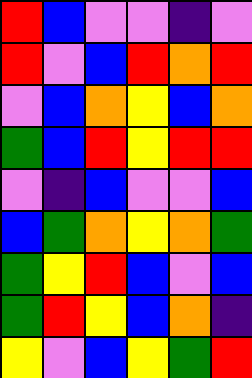[["red", "blue", "violet", "violet", "indigo", "violet"], ["red", "violet", "blue", "red", "orange", "red"], ["violet", "blue", "orange", "yellow", "blue", "orange"], ["green", "blue", "red", "yellow", "red", "red"], ["violet", "indigo", "blue", "violet", "violet", "blue"], ["blue", "green", "orange", "yellow", "orange", "green"], ["green", "yellow", "red", "blue", "violet", "blue"], ["green", "red", "yellow", "blue", "orange", "indigo"], ["yellow", "violet", "blue", "yellow", "green", "red"]]